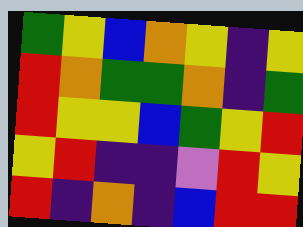[["green", "yellow", "blue", "orange", "yellow", "indigo", "yellow"], ["red", "orange", "green", "green", "orange", "indigo", "green"], ["red", "yellow", "yellow", "blue", "green", "yellow", "red"], ["yellow", "red", "indigo", "indigo", "violet", "red", "yellow"], ["red", "indigo", "orange", "indigo", "blue", "red", "red"]]